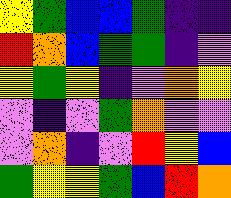[["yellow", "green", "blue", "blue", "green", "indigo", "indigo"], ["red", "orange", "blue", "green", "green", "indigo", "violet"], ["yellow", "green", "yellow", "indigo", "violet", "orange", "yellow"], ["violet", "indigo", "violet", "green", "orange", "violet", "violet"], ["violet", "orange", "indigo", "violet", "red", "yellow", "blue"], ["green", "yellow", "yellow", "green", "blue", "red", "orange"]]